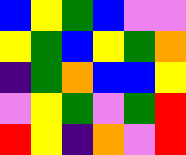[["blue", "yellow", "green", "blue", "violet", "violet"], ["yellow", "green", "blue", "yellow", "green", "orange"], ["indigo", "green", "orange", "blue", "blue", "yellow"], ["violet", "yellow", "green", "violet", "green", "red"], ["red", "yellow", "indigo", "orange", "violet", "red"]]